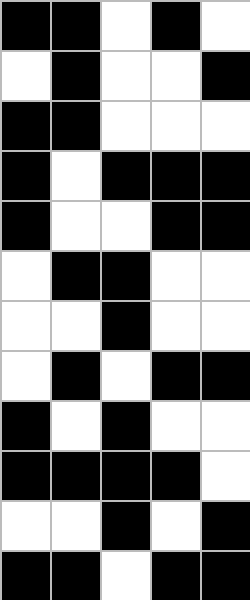[["black", "black", "white", "black", "white"], ["white", "black", "white", "white", "black"], ["black", "black", "white", "white", "white"], ["black", "white", "black", "black", "black"], ["black", "white", "white", "black", "black"], ["white", "black", "black", "white", "white"], ["white", "white", "black", "white", "white"], ["white", "black", "white", "black", "black"], ["black", "white", "black", "white", "white"], ["black", "black", "black", "black", "white"], ["white", "white", "black", "white", "black"], ["black", "black", "white", "black", "black"]]